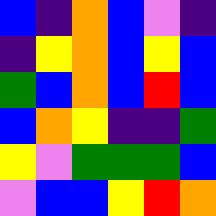[["blue", "indigo", "orange", "blue", "violet", "indigo"], ["indigo", "yellow", "orange", "blue", "yellow", "blue"], ["green", "blue", "orange", "blue", "red", "blue"], ["blue", "orange", "yellow", "indigo", "indigo", "green"], ["yellow", "violet", "green", "green", "green", "blue"], ["violet", "blue", "blue", "yellow", "red", "orange"]]